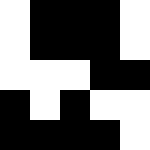[["white", "black", "black", "black", "white"], ["white", "black", "black", "black", "white"], ["white", "white", "white", "black", "black"], ["black", "white", "black", "white", "white"], ["black", "black", "black", "black", "white"]]